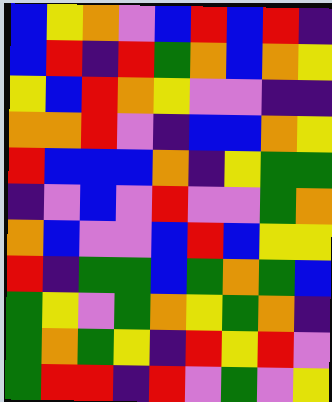[["blue", "yellow", "orange", "violet", "blue", "red", "blue", "red", "indigo"], ["blue", "red", "indigo", "red", "green", "orange", "blue", "orange", "yellow"], ["yellow", "blue", "red", "orange", "yellow", "violet", "violet", "indigo", "indigo"], ["orange", "orange", "red", "violet", "indigo", "blue", "blue", "orange", "yellow"], ["red", "blue", "blue", "blue", "orange", "indigo", "yellow", "green", "green"], ["indigo", "violet", "blue", "violet", "red", "violet", "violet", "green", "orange"], ["orange", "blue", "violet", "violet", "blue", "red", "blue", "yellow", "yellow"], ["red", "indigo", "green", "green", "blue", "green", "orange", "green", "blue"], ["green", "yellow", "violet", "green", "orange", "yellow", "green", "orange", "indigo"], ["green", "orange", "green", "yellow", "indigo", "red", "yellow", "red", "violet"], ["green", "red", "red", "indigo", "red", "violet", "green", "violet", "yellow"]]